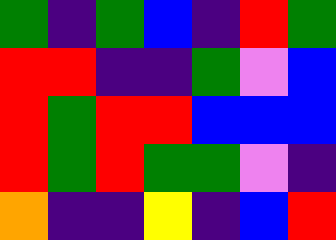[["green", "indigo", "green", "blue", "indigo", "red", "green"], ["red", "red", "indigo", "indigo", "green", "violet", "blue"], ["red", "green", "red", "red", "blue", "blue", "blue"], ["red", "green", "red", "green", "green", "violet", "indigo"], ["orange", "indigo", "indigo", "yellow", "indigo", "blue", "red"]]